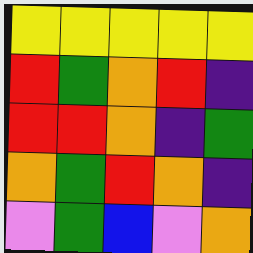[["yellow", "yellow", "yellow", "yellow", "yellow"], ["red", "green", "orange", "red", "indigo"], ["red", "red", "orange", "indigo", "green"], ["orange", "green", "red", "orange", "indigo"], ["violet", "green", "blue", "violet", "orange"]]